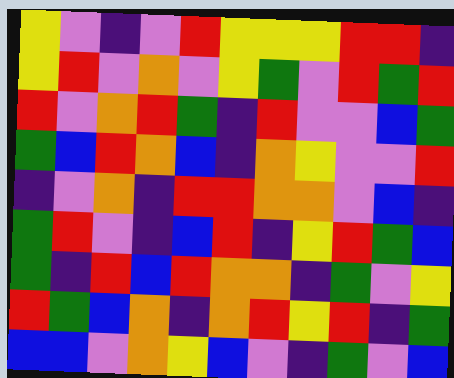[["yellow", "violet", "indigo", "violet", "red", "yellow", "yellow", "yellow", "red", "red", "indigo"], ["yellow", "red", "violet", "orange", "violet", "yellow", "green", "violet", "red", "green", "red"], ["red", "violet", "orange", "red", "green", "indigo", "red", "violet", "violet", "blue", "green"], ["green", "blue", "red", "orange", "blue", "indigo", "orange", "yellow", "violet", "violet", "red"], ["indigo", "violet", "orange", "indigo", "red", "red", "orange", "orange", "violet", "blue", "indigo"], ["green", "red", "violet", "indigo", "blue", "red", "indigo", "yellow", "red", "green", "blue"], ["green", "indigo", "red", "blue", "red", "orange", "orange", "indigo", "green", "violet", "yellow"], ["red", "green", "blue", "orange", "indigo", "orange", "red", "yellow", "red", "indigo", "green"], ["blue", "blue", "violet", "orange", "yellow", "blue", "violet", "indigo", "green", "violet", "blue"]]